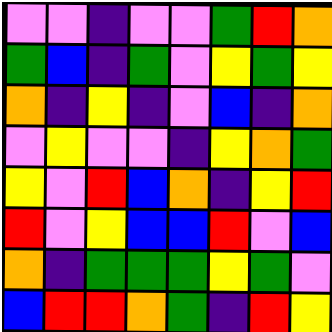[["violet", "violet", "indigo", "violet", "violet", "green", "red", "orange"], ["green", "blue", "indigo", "green", "violet", "yellow", "green", "yellow"], ["orange", "indigo", "yellow", "indigo", "violet", "blue", "indigo", "orange"], ["violet", "yellow", "violet", "violet", "indigo", "yellow", "orange", "green"], ["yellow", "violet", "red", "blue", "orange", "indigo", "yellow", "red"], ["red", "violet", "yellow", "blue", "blue", "red", "violet", "blue"], ["orange", "indigo", "green", "green", "green", "yellow", "green", "violet"], ["blue", "red", "red", "orange", "green", "indigo", "red", "yellow"]]